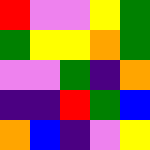[["red", "violet", "violet", "yellow", "green"], ["green", "yellow", "yellow", "orange", "green"], ["violet", "violet", "green", "indigo", "orange"], ["indigo", "indigo", "red", "green", "blue"], ["orange", "blue", "indigo", "violet", "yellow"]]